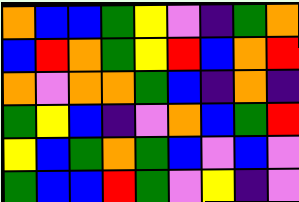[["orange", "blue", "blue", "green", "yellow", "violet", "indigo", "green", "orange"], ["blue", "red", "orange", "green", "yellow", "red", "blue", "orange", "red"], ["orange", "violet", "orange", "orange", "green", "blue", "indigo", "orange", "indigo"], ["green", "yellow", "blue", "indigo", "violet", "orange", "blue", "green", "red"], ["yellow", "blue", "green", "orange", "green", "blue", "violet", "blue", "violet"], ["green", "blue", "blue", "red", "green", "violet", "yellow", "indigo", "violet"]]